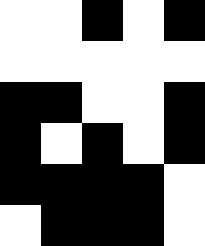[["white", "white", "black", "white", "black"], ["white", "white", "white", "white", "white"], ["black", "black", "white", "white", "black"], ["black", "white", "black", "white", "black"], ["black", "black", "black", "black", "white"], ["white", "black", "black", "black", "white"]]